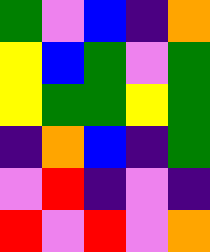[["green", "violet", "blue", "indigo", "orange"], ["yellow", "blue", "green", "violet", "green"], ["yellow", "green", "green", "yellow", "green"], ["indigo", "orange", "blue", "indigo", "green"], ["violet", "red", "indigo", "violet", "indigo"], ["red", "violet", "red", "violet", "orange"]]